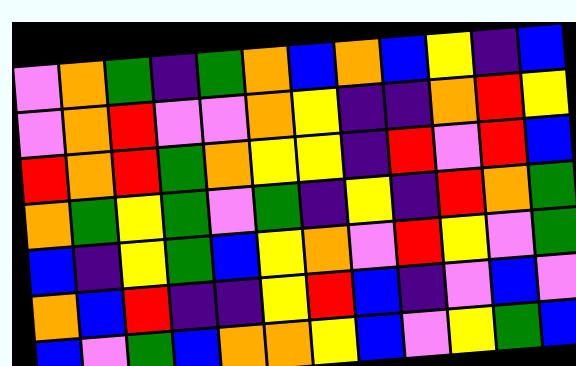[["violet", "orange", "green", "indigo", "green", "orange", "blue", "orange", "blue", "yellow", "indigo", "blue"], ["violet", "orange", "red", "violet", "violet", "orange", "yellow", "indigo", "indigo", "orange", "red", "yellow"], ["red", "orange", "red", "green", "orange", "yellow", "yellow", "indigo", "red", "violet", "red", "blue"], ["orange", "green", "yellow", "green", "violet", "green", "indigo", "yellow", "indigo", "red", "orange", "green"], ["blue", "indigo", "yellow", "green", "blue", "yellow", "orange", "violet", "red", "yellow", "violet", "green"], ["orange", "blue", "red", "indigo", "indigo", "yellow", "red", "blue", "indigo", "violet", "blue", "violet"], ["blue", "violet", "green", "blue", "orange", "orange", "yellow", "blue", "violet", "yellow", "green", "blue"]]